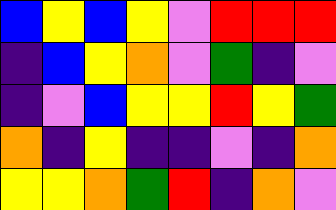[["blue", "yellow", "blue", "yellow", "violet", "red", "red", "red"], ["indigo", "blue", "yellow", "orange", "violet", "green", "indigo", "violet"], ["indigo", "violet", "blue", "yellow", "yellow", "red", "yellow", "green"], ["orange", "indigo", "yellow", "indigo", "indigo", "violet", "indigo", "orange"], ["yellow", "yellow", "orange", "green", "red", "indigo", "orange", "violet"]]